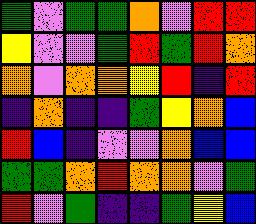[["green", "violet", "green", "green", "orange", "violet", "red", "red"], ["yellow", "violet", "violet", "green", "red", "green", "red", "orange"], ["orange", "violet", "orange", "orange", "yellow", "red", "indigo", "red"], ["indigo", "orange", "indigo", "indigo", "green", "yellow", "orange", "blue"], ["red", "blue", "indigo", "violet", "violet", "orange", "blue", "blue"], ["green", "green", "orange", "red", "orange", "orange", "violet", "green"], ["red", "violet", "green", "indigo", "indigo", "green", "yellow", "blue"]]